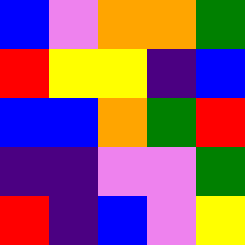[["blue", "violet", "orange", "orange", "green"], ["red", "yellow", "yellow", "indigo", "blue"], ["blue", "blue", "orange", "green", "red"], ["indigo", "indigo", "violet", "violet", "green"], ["red", "indigo", "blue", "violet", "yellow"]]